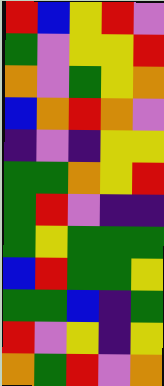[["red", "blue", "yellow", "red", "violet"], ["green", "violet", "yellow", "yellow", "red"], ["orange", "violet", "green", "yellow", "orange"], ["blue", "orange", "red", "orange", "violet"], ["indigo", "violet", "indigo", "yellow", "yellow"], ["green", "green", "orange", "yellow", "red"], ["green", "red", "violet", "indigo", "indigo"], ["green", "yellow", "green", "green", "green"], ["blue", "red", "green", "green", "yellow"], ["green", "green", "blue", "indigo", "green"], ["red", "violet", "yellow", "indigo", "yellow"], ["orange", "green", "red", "violet", "orange"]]